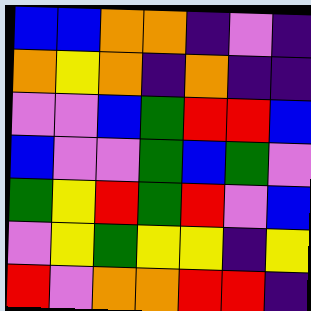[["blue", "blue", "orange", "orange", "indigo", "violet", "indigo"], ["orange", "yellow", "orange", "indigo", "orange", "indigo", "indigo"], ["violet", "violet", "blue", "green", "red", "red", "blue"], ["blue", "violet", "violet", "green", "blue", "green", "violet"], ["green", "yellow", "red", "green", "red", "violet", "blue"], ["violet", "yellow", "green", "yellow", "yellow", "indigo", "yellow"], ["red", "violet", "orange", "orange", "red", "red", "indigo"]]